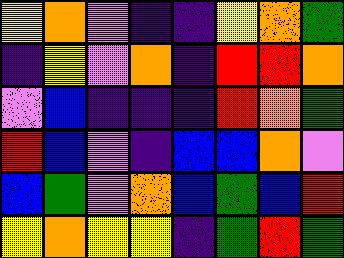[["yellow", "orange", "violet", "indigo", "indigo", "yellow", "orange", "green"], ["indigo", "yellow", "violet", "orange", "indigo", "red", "red", "orange"], ["violet", "blue", "indigo", "indigo", "indigo", "red", "orange", "green"], ["red", "blue", "violet", "indigo", "blue", "blue", "orange", "violet"], ["blue", "green", "violet", "orange", "blue", "green", "blue", "red"], ["yellow", "orange", "yellow", "yellow", "indigo", "green", "red", "green"]]